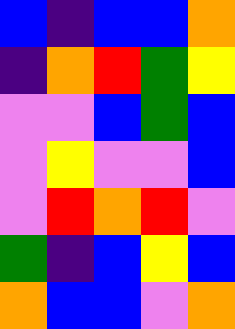[["blue", "indigo", "blue", "blue", "orange"], ["indigo", "orange", "red", "green", "yellow"], ["violet", "violet", "blue", "green", "blue"], ["violet", "yellow", "violet", "violet", "blue"], ["violet", "red", "orange", "red", "violet"], ["green", "indigo", "blue", "yellow", "blue"], ["orange", "blue", "blue", "violet", "orange"]]